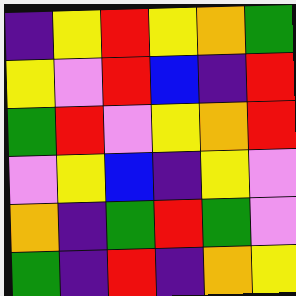[["indigo", "yellow", "red", "yellow", "orange", "green"], ["yellow", "violet", "red", "blue", "indigo", "red"], ["green", "red", "violet", "yellow", "orange", "red"], ["violet", "yellow", "blue", "indigo", "yellow", "violet"], ["orange", "indigo", "green", "red", "green", "violet"], ["green", "indigo", "red", "indigo", "orange", "yellow"]]